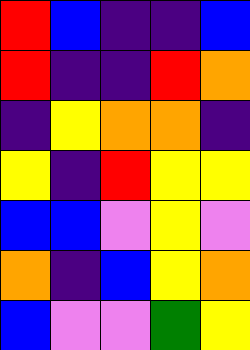[["red", "blue", "indigo", "indigo", "blue"], ["red", "indigo", "indigo", "red", "orange"], ["indigo", "yellow", "orange", "orange", "indigo"], ["yellow", "indigo", "red", "yellow", "yellow"], ["blue", "blue", "violet", "yellow", "violet"], ["orange", "indigo", "blue", "yellow", "orange"], ["blue", "violet", "violet", "green", "yellow"]]